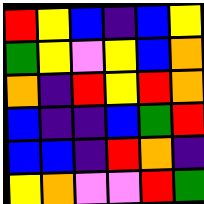[["red", "yellow", "blue", "indigo", "blue", "yellow"], ["green", "yellow", "violet", "yellow", "blue", "orange"], ["orange", "indigo", "red", "yellow", "red", "orange"], ["blue", "indigo", "indigo", "blue", "green", "red"], ["blue", "blue", "indigo", "red", "orange", "indigo"], ["yellow", "orange", "violet", "violet", "red", "green"]]